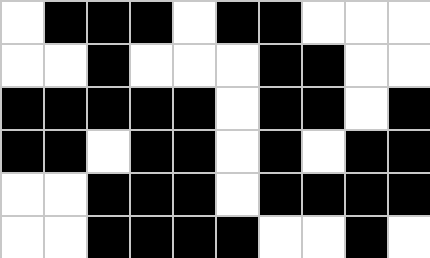[["white", "black", "black", "black", "white", "black", "black", "white", "white", "white"], ["white", "white", "black", "white", "white", "white", "black", "black", "white", "white"], ["black", "black", "black", "black", "black", "white", "black", "black", "white", "black"], ["black", "black", "white", "black", "black", "white", "black", "white", "black", "black"], ["white", "white", "black", "black", "black", "white", "black", "black", "black", "black"], ["white", "white", "black", "black", "black", "black", "white", "white", "black", "white"]]